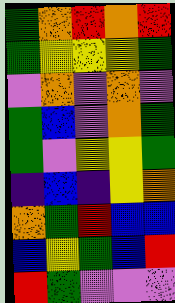[["green", "orange", "red", "orange", "red"], ["green", "yellow", "yellow", "yellow", "green"], ["violet", "orange", "violet", "orange", "violet"], ["green", "blue", "violet", "orange", "green"], ["green", "violet", "yellow", "yellow", "green"], ["indigo", "blue", "indigo", "yellow", "orange"], ["orange", "green", "red", "blue", "blue"], ["blue", "yellow", "green", "blue", "red"], ["red", "green", "violet", "violet", "violet"]]